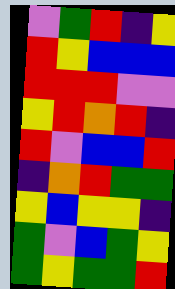[["violet", "green", "red", "indigo", "yellow"], ["red", "yellow", "blue", "blue", "blue"], ["red", "red", "red", "violet", "violet"], ["yellow", "red", "orange", "red", "indigo"], ["red", "violet", "blue", "blue", "red"], ["indigo", "orange", "red", "green", "green"], ["yellow", "blue", "yellow", "yellow", "indigo"], ["green", "violet", "blue", "green", "yellow"], ["green", "yellow", "green", "green", "red"]]